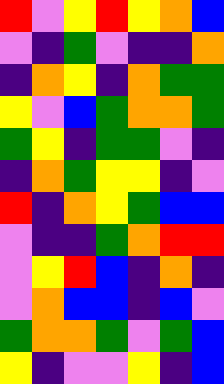[["red", "violet", "yellow", "red", "yellow", "orange", "blue"], ["violet", "indigo", "green", "violet", "indigo", "indigo", "orange"], ["indigo", "orange", "yellow", "indigo", "orange", "green", "green"], ["yellow", "violet", "blue", "green", "orange", "orange", "green"], ["green", "yellow", "indigo", "green", "green", "violet", "indigo"], ["indigo", "orange", "green", "yellow", "yellow", "indigo", "violet"], ["red", "indigo", "orange", "yellow", "green", "blue", "blue"], ["violet", "indigo", "indigo", "green", "orange", "red", "red"], ["violet", "yellow", "red", "blue", "indigo", "orange", "indigo"], ["violet", "orange", "blue", "blue", "indigo", "blue", "violet"], ["green", "orange", "orange", "green", "violet", "green", "blue"], ["yellow", "indigo", "violet", "violet", "yellow", "indigo", "blue"]]